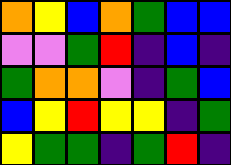[["orange", "yellow", "blue", "orange", "green", "blue", "blue"], ["violet", "violet", "green", "red", "indigo", "blue", "indigo"], ["green", "orange", "orange", "violet", "indigo", "green", "blue"], ["blue", "yellow", "red", "yellow", "yellow", "indigo", "green"], ["yellow", "green", "green", "indigo", "green", "red", "indigo"]]